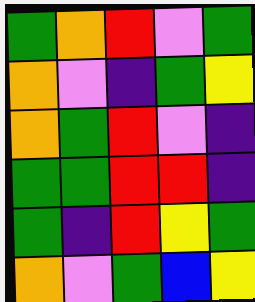[["green", "orange", "red", "violet", "green"], ["orange", "violet", "indigo", "green", "yellow"], ["orange", "green", "red", "violet", "indigo"], ["green", "green", "red", "red", "indigo"], ["green", "indigo", "red", "yellow", "green"], ["orange", "violet", "green", "blue", "yellow"]]